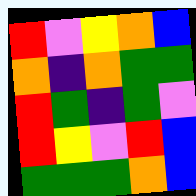[["red", "violet", "yellow", "orange", "blue"], ["orange", "indigo", "orange", "green", "green"], ["red", "green", "indigo", "green", "violet"], ["red", "yellow", "violet", "red", "blue"], ["green", "green", "green", "orange", "blue"]]